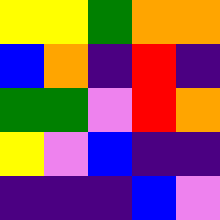[["yellow", "yellow", "green", "orange", "orange"], ["blue", "orange", "indigo", "red", "indigo"], ["green", "green", "violet", "red", "orange"], ["yellow", "violet", "blue", "indigo", "indigo"], ["indigo", "indigo", "indigo", "blue", "violet"]]